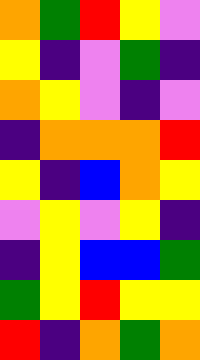[["orange", "green", "red", "yellow", "violet"], ["yellow", "indigo", "violet", "green", "indigo"], ["orange", "yellow", "violet", "indigo", "violet"], ["indigo", "orange", "orange", "orange", "red"], ["yellow", "indigo", "blue", "orange", "yellow"], ["violet", "yellow", "violet", "yellow", "indigo"], ["indigo", "yellow", "blue", "blue", "green"], ["green", "yellow", "red", "yellow", "yellow"], ["red", "indigo", "orange", "green", "orange"]]